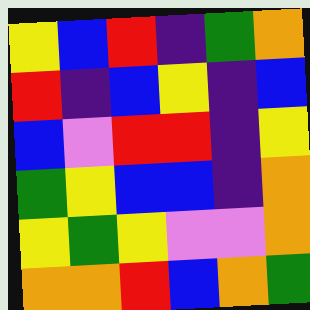[["yellow", "blue", "red", "indigo", "green", "orange"], ["red", "indigo", "blue", "yellow", "indigo", "blue"], ["blue", "violet", "red", "red", "indigo", "yellow"], ["green", "yellow", "blue", "blue", "indigo", "orange"], ["yellow", "green", "yellow", "violet", "violet", "orange"], ["orange", "orange", "red", "blue", "orange", "green"]]